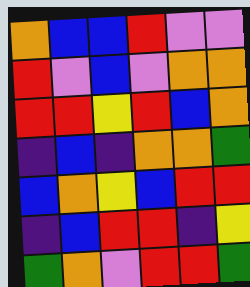[["orange", "blue", "blue", "red", "violet", "violet"], ["red", "violet", "blue", "violet", "orange", "orange"], ["red", "red", "yellow", "red", "blue", "orange"], ["indigo", "blue", "indigo", "orange", "orange", "green"], ["blue", "orange", "yellow", "blue", "red", "red"], ["indigo", "blue", "red", "red", "indigo", "yellow"], ["green", "orange", "violet", "red", "red", "green"]]